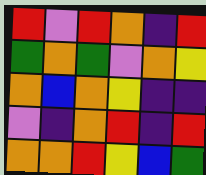[["red", "violet", "red", "orange", "indigo", "red"], ["green", "orange", "green", "violet", "orange", "yellow"], ["orange", "blue", "orange", "yellow", "indigo", "indigo"], ["violet", "indigo", "orange", "red", "indigo", "red"], ["orange", "orange", "red", "yellow", "blue", "green"]]